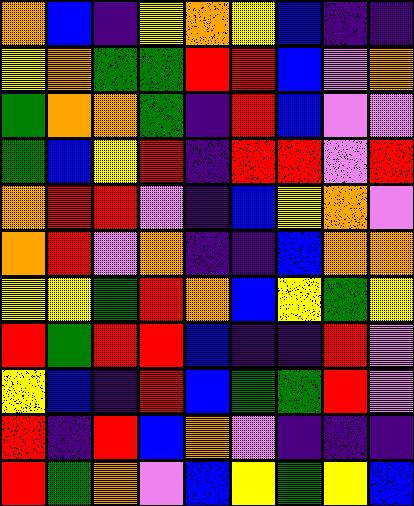[["orange", "blue", "indigo", "yellow", "orange", "yellow", "blue", "indigo", "indigo"], ["yellow", "orange", "green", "green", "red", "red", "blue", "violet", "orange"], ["green", "orange", "orange", "green", "indigo", "red", "blue", "violet", "violet"], ["green", "blue", "yellow", "red", "indigo", "red", "red", "violet", "red"], ["orange", "red", "red", "violet", "indigo", "blue", "yellow", "orange", "violet"], ["orange", "red", "violet", "orange", "indigo", "indigo", "blue", "orange", "orange"], ["yellow", "yellow", "green", "red", "orange", "blue", "yellow", "green", "yellow"], ["red", "green", "red", "red", "blue", "indigo", "indigo", "red", "violet"], ["yellow", "blue", "indigo", "red", "blue", "green", "green", "red", "violet"], ["red", "indigo", "red", "blue", "orange", "violet", "indigo", "indigo", "indigo"], ["red", "green", "orange", "violet", "blue", "yellow", "green", "yellow", "blue"]]